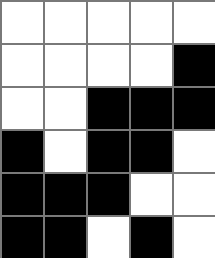[["white", "white", "white", "white", "white"], ["white", "white", "white", "white", "black"], ["white", "white", "black", "black", "black"], ["black", "white", "black", "black", "white"], ["black", "black", "black", "white", "white"], ["black", "black", "white", "black", "white"]]